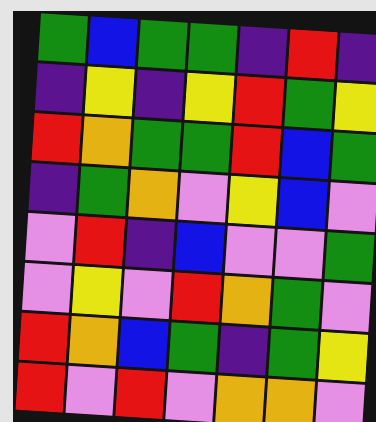[["green", "blue", "green", "green", "indigo", "red", "indigo"], ["indigo", "yellow", "indigo", "yellow", "red", "green", "yellow"], ["red", "orange", "green", "green", "red", "blue", "green"], ["indigo", "green", "orange", "violet", "yellow", "blue", "violet"], ["violet", "red", "indigo", "blue", "violet", "violet", "green"], ["violet", "yellow", "violet", "red", "orange", "green", "violet"], ["red", "orange", "blue", "green", "indigo", "green", "yellow"], ["red", "violet", "red", "violet", "orange", "orange", "violet"]]